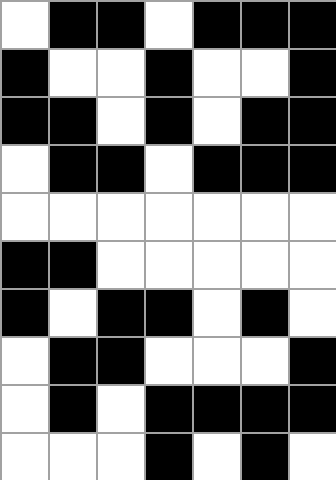[["white", "black", "black", "white", "black", "black", "black"], ["black", "white", "white", "black", "white", "white", "black"], ["black", "black", "white", "black", "white", "black", "black"], ["white", "black", "black", "white", "black", "black", "black"], ["white", "white", "white", "white", "white", "white", "white"], ["black", "black", "white", "white", "white", "white", "white"], ["black", "white", "black", "black", "white", "black", "white"], ["white", "black", "black", "white", "white", "white", "black"], ["white", "black", "white", "black", "black", "black", "black"], ["white", "white", "white", "black", "white", "black", "white"]]